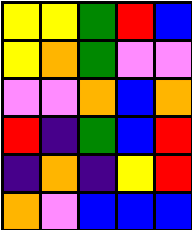[["yellow", "yellow", "green", "red", "blue"], ["yellow", "orange", "green", "violet", "violet"], ["violet", "violet", "orange", "blue", "orange"], ["red", "indigo", "green", "blue", "red"], ["indigo", "orange", "indigo", "yellow", "red"], ["orange", "violet", "blue", "blue", "blue"]]